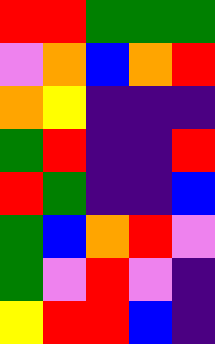[["red", "red", "green", "green", "green"], ["violet", "orange", "blue", "orange", "red"], ["orange", "yellow", "indigo", "indigo", "indigo"], ["green", "red", "indigo", "indigo", "red"], ["red", "green", "indigo", "indigo", "blue"], ["green", "blue", "orange", "red", "violet"], ["green", "violet", "red", "violet", "indigo"], ["yellow", "red", "red", "blue", "indigo"]]